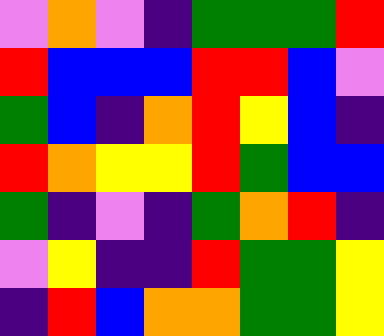[["violet", "orange", "violet", "indigo", "green", "green", "green", "red"], ["red", "blue", "blue", "blue", "red", "red", "blue", "violet"], ["green", "blue", "indigo", "orange", "red", "yellow", "blue", "indigo"], ["red", "orange", "yellow", "yellow", "red", "green", "blue", "blue"], ["green", "indigo", "violet", "indigo", "green", "orange", "red", "indigo"], ["violet", "yellow", "indigo", "indigo", "red", "green", "green", "yellow"], ["indigo", "red", "blue", "orange", "orange", "green", "green", "yellow"]]